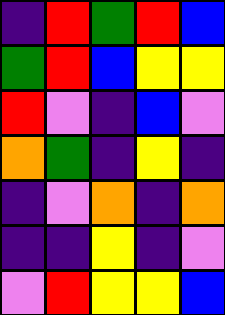[["indigo", "red", "green", "red", "blue"], ["green", "red", "blue", "yellow", "yellow"], ["red", "violet", "indigo", "blue", "violet"], ["orange", "green", "indigo", "yellow", "indigo"], ["indigo", "violet", "orange", "indigo", "orange"], ["indigo", "indigo", "yellow", "indigo", "violet"], ["violet", "red", "yellow", "yellow", "blue"]]